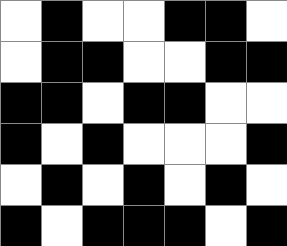[["white", "black", "white", "white", "black", "black", "white"], ["white", "black", "black", "white", "white", "black", "black"], ["black", "black", "white", "black", "black", "white", "white"], ["black", "white", "black", "white", "white", "white", "black"], ["white", "black", "white", "black", "white", "black", "white"], ["black", "white", "black", "black", "black", "white", "black"]]